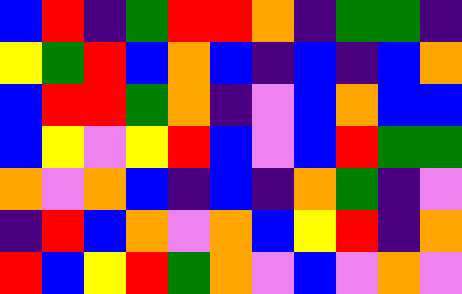[["blue", "red", "indigo", "green", "red", "red", "orange", "indigo", "green", "green", "indigo"], ["yellow", "green", "red", "blue", "orange", "blue", "indigo", "blue", "indigo", "blue", "orange"], ["blue", "red", "red", "green", "orange", "indigo", "violet", "blue", "orange", "blue", "blue"], ["blue", "yellow", "violet", "yellow", "red", "blue", "violet", "blue", "red", "green", "green"], ["orange", "violet", "orange", "blue", "indigo", "blue", "indigo", "orange", "green", "indigo", "violet"], ["indigo", "red", "blue", "orange", "violet", "orange", "blue", "yellow", "red", "indigo", "orange"], ["red", "blue", "yellow", "red", "green", "orange", "violet", "blue", "violet", "orange", "violet"]]